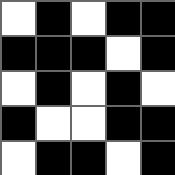[["white", "black", "white", "black", "black"], ["black", "black", "black", "white", "black"], ["white", "black", "white", "black", "white"], ["black", "white", "white", "black", "black"], ["white", "black", "black", "white", "black"]]